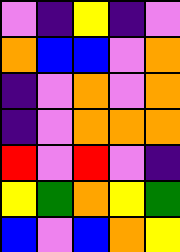[["violet", "indigo", "yellow", "indigo", "violet"], ["orange", "blue", "blue", "violet", "orange"], ["indigo", "violet", "orange", "violet", "orange"], ["indigo", "violet", "orange", "orange", "orange"], ["red", "violet", "red", "violet", "indigo"], ["yellow", "green", "orange", "yellow", "green"], ["blue", "violet", "blue", "orange", "yellow"]]